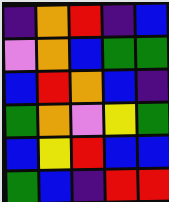[["indigo", "orange", "red", "indigo", "blue"], ["violet", "orange", "blue", "green", "green"], ["blue", "red", "orange", "blue", "indigo"], ["green", "orange", "violet", "yellow", "green"], ["blue", "yellow", "red", "blue", "blue"], ["green", "blue", "indigo", "red", "red"]]